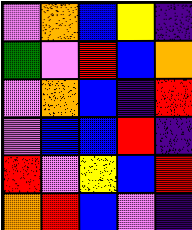[["violet", "orange", "blue", "yellow", "indigo"], ["green", "violet", "red", "blue", "orange"], ["violet", "orange", "blue", "indigo", "red"], ["violet", "blue", "blue", "red", "indigo"], ["red", "violet", "yellow", "blue", "red"], ["orange", "red", "blue", "violet", "indigo"]]